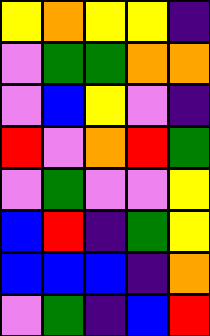[["yellow", "orange", "yellow", "yellow", "indigo"], ["violet", "green", "green", "orange", "orange"], ["violet", "blue", "yellow", "violet", "indigo"], ["red", "violet", "orange", "red", "green"], ["violet", "green", "violet", "violet", "yellow"], ["blue", "red", "indigo", "green", "yellow"], ["blue", "blue", "blue", "indigo", "orange"], ["violet", "green", "indigo", "blue", "red"]]